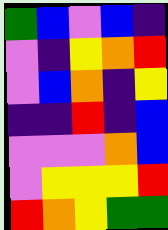[["green", "blue", "violet", "blue", "indigo"], ["violet", "indigo", "yellow", "orange", "red"], ["violet", "blue", "orange", "indigo", "yellow"], ["indigo", "indigo", "red", "indigo", "blue"], ["violet", "violet", "violet", "orange", "blue"], ["violet", "yellow", "yellow", "yellow", "red"], ["red", "orange", "yellow", "green", "green"]]